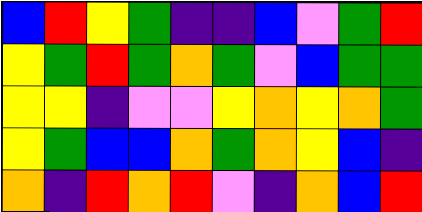[["blue", "red", "yellow", "green", "indigo", "indigo", "blue", "violet", "green", "red"], ["yellow", "green", "red", "green", "orange", "green", "violet", "blue", "green", "green"], ["yellow", "yellow", "indigo", "violet", "violet", "yellow", "orange", "yellow", "orange", "green"], ["yellow", "green", "blue", "blue", "orange", "green", "orange", "yellow", "blue", "indigo"], ["orange", "indigo", "red", "orange", "red", "violet", "indigo", "orange", "blue", "red"]]